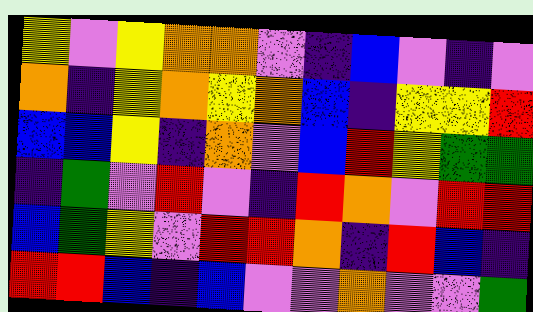[["yellow", "violet", "yellow", "orange", "orange", "violet", "indigo", "blue", "violet", "indigo", "violet"], ["orange", "indigo", "yellow", "orange", "yellow", "orange", "blue", "indigo", "yellow", "yellow", "red"], ["blue", "blue", "yellow", "indigo", "orange", "violet", "blue", "red", "yellow", "green", "green"], ["indigo", "green", "violet", "red", "violet", "indigo", "red", "orange", "violet", "red", "red"], ["blue", "green", "yellow", "violet", "red", "red", "orange", "indigo", "red", "blue", "indigo"], ["red", "red", "blue", "indigo", "blue", "violet", "violet", "orange", "violet", "violet", "green"]]